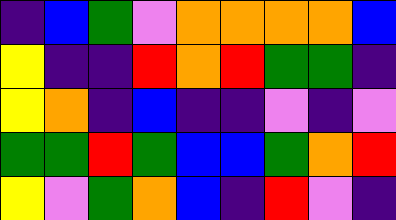[["indigo", "blue", "green", "violet", "orange", "orange", "orange", "orange", "blue"], ["yellow", "indigo", "indigo", "red", "orange", "red", "green", "green", "indigo"], ["yellow", "orange", "indigo", "blue", "indigo", "indigo", "violet", "indigo", "violet"], ["green", "green", "red", "green", "blue", "blue", "green", "orange", "red"], ["yellow", "violet", "green", "orange", "blue", "indigo", "red", "violet", "indigo"]]